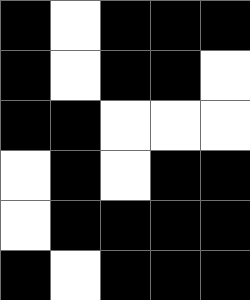[["black", "white", "black", "black", "black"], ["black", "white", "black", "black", "white"], ["black", "black", "white", "white", "white"], ["white", "black", "white", "black", "black"], ["white", "black", "black", "black", "black"], ["black", "white", "black", "black", "black"]]